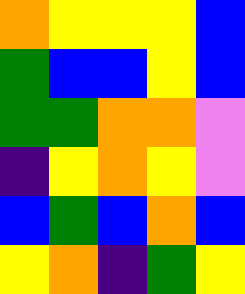[["orange", "yellow", "yellow", "yellow", "blue"], ["green", "blue", "blue", "yellow", "blue"], ["green", "green", "orange", "orange", "violet"], ["indigo", "yellow", "orange", "yellow", "violet"], ["blue", "green", "blue", "orange", "blue"], ["yellow", "orange", "indigo", "green", "yellow"]]